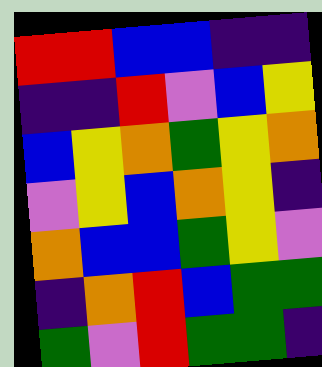[["red", "red", "blue", "blue", "indigo", "indigo"], ["indigo", "indigo", "red", "violet", "blue", "yellow"], ["blue", "yellow", "orange", "green", "yellow", "orange"], ["violet", "yellow", "blue", "orange", "yellow", "indigo"], ["orange", "blue", "blue", "green", "yellow", "violet"], ["indigo", "orange", "red", "blue", "green", "green"], ["green", "violet", "red", "green", "green", "indigo"]]